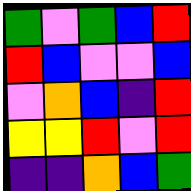[["green", "violet", "green", "blue", "red"], ["red", "blue", "violet", "violet", "blue"], ["violet", "orange", "blue", "indigo", "red"], ["yellow", "yellow", "red", "violet", "red"], ["indigo", "indigo", "orange", "blue", "green"]]